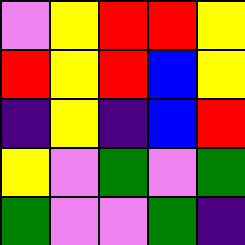[["violet", "yellow", "red", "red", "yellow"], ["red", "yellow", "red", "blue", "yellow"], ["indigo", "yellow", "indigo", "blue", "red"], ["yellow", "violet", "green", "violet", "green"], ["green", "violet", "violet", "green", "indigo"]]